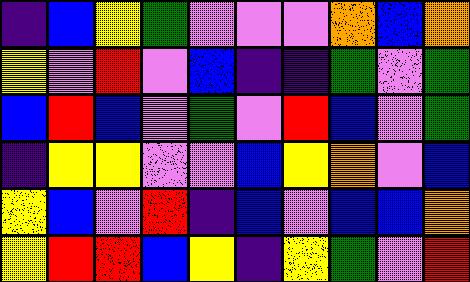[["indigo", "blue", "yellow", "green", "violet", "violet", "violet", "orange", "blue", "orange"], ["yellow", "violet", "red", "violet", "blue", "indigo", "indigo", "green", "violet", "green"], ["blue", "red", "blue", "violet", "green", "violet", "red", "blue", "violet", "green"], ["indigo", "yellow", "yellow", "violet", "violet", "blue", "yellow", "orange", "violet", "blue"], ["yellow", "blue", "violet", "red", "indigo", "blue", "violet", "blue", "blue", "orange"], ["yellow", "red", "red", "blue", "yellow", "indigo", "yellow", "green", "violet", "red"]]